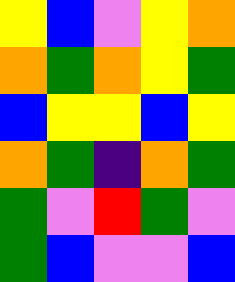[["yellow", "blue", "violet", "yellow", "orange"], ["orange", "green", "orange", "yellow", "green"], ["blue", "yellow", "yellow", "blue", "yellow"], ["orange", "green", "indigo", "orange", "green"], ["green", "violet", "red", "green", "violet"], ["green", "blue", "violet", "violet", "blue"]]